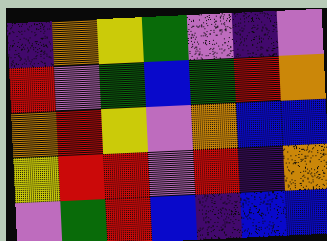[["indigo", "orange", "yellow", "green", "violet", "indigo", "violet"], ["red", "violet", "green", "blue", "green", "red", "orange"], ["orange", "red", "yellow", "violet", "orange", "blue", "blue"], ["yellow", "red", "red", "violet", "red", "indigo", "orange"], ["violet", "green", "red", "blue", "indigo", "blue", "blue"]]